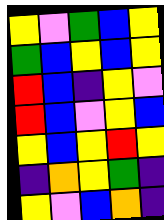[["yellow", "violet", "green", "blue", "yellow"], ["green", "blue", "yellow", "blue", "yellow"], ["red", "blue", "indigo", "yellow", "violet"], ["red", "blue", "violet", "yellow", "blue"], ["yellow", "blue", "yellow", "red", "yellow"], ["indigo", "orange", "yellow", "green", "indigo"], ["yellow", "violet", "blue", "orange", "indigo"]]